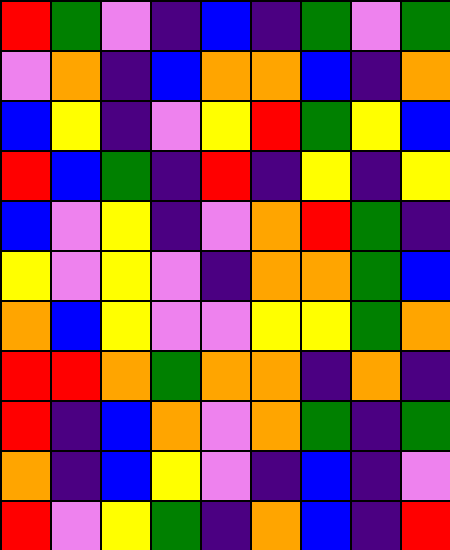[["red", "green", "violet", "indigo", "blue", "indigo", "green", "violet", "green"], ["violet", "orange", "indigo", "blue", "orange", "orange", "blue", "indigo", "orange"], ["blue", "yellow", "indigo", "violet", "yellow", "red", "green", "yellow", "blue"], ["red", "blue", "green", "indigo", "red", "indigo", "yellow", "indigo", "yellow"], ["blue", "violet", "yellow", "indigo", "violet", "orange", "red", "green", "indigo"], ["yellow", "violet", "yellow", "violet", "indigo", "orange", "orange", "green", "blue"], ["orange", "blue", "yellow", "violet", "violet", "yellow", "yellow", "green", "orange"], ["red", "red", "orange", "green", "orange", "orange", "indigo", "orange", "indigo"], ["red", "indigo", "blue", "orange", "violet", "orange", "green", "indigo", "green"], ["orange", "indigo", "blue", "yellow", "violet", "indigo", "blue", "indigo", "violet"], ["red", "violet", "yellow", "green", "indigo", "orange", "blue", "indigo", "red"]]